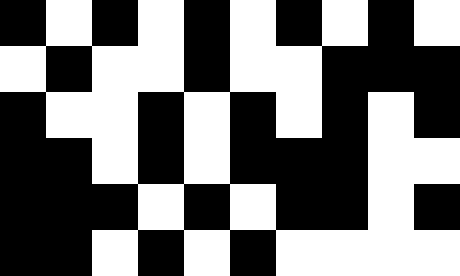[["black", "white", "black", "white", "black", "white", "black", "white", "black", "white"], ["white", "black", "white", "white", "black", "white", "white", "black", "black", "black"], ["black", "white", "white", "black", "white", "black", "white", "black", "white", "black"], ["black", "black", "white", "black", "white", "black", "black", "black", "white", "white"], ["black", "black", "black", "white", "black", "white", "black", "black", "white", "black"], ["black", "black", "white", "black", "white", "black", "white", "white", "white", "white"]]